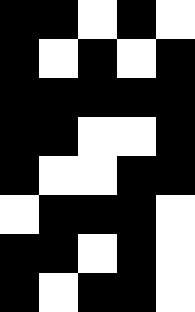[["black", "black", "white", "black", "white"], ["black", "white", "black", "white", "black"], ["black", "black", "black", "black", "black"], ["black", "black", "white", "white", "black"], ["black", "white", "white", "black", "black"], ["white", "black", "black", "black", "white"], ["black", "black", "white", "black", "white"], ["black", "white", "black", "black", "white"]]